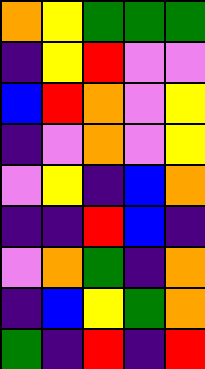[["orange", "yellow", "green", "green", "green"], ["indigo", "yellow", "red", "violet", "violet"], ["blue", "red", "orange", "violet", "yellow"], ["indigo", "violet", "orange", "violet", "yellow"], ["violet", "yellow", "indigo", "blue", "orange"], ["indigo", "indigo", "red", "blue", "indigo"], ["violet", "orange", "green", "indigo", "orange"], ["indigo", "blue", "yellow", "green", "orange"], ["green", "indigo", "red", "indigo", "red"]]